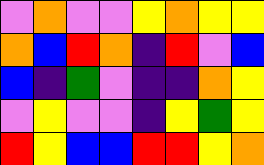[["violet", "orange", "violet", "violet", "yellow", "orange", "yellow", "yellow"], ["orange", "blue", "red", "orange", "indigo", "red", "violet", "blue"], ["blue", "indigo", "green", "violet", "indigo", "indigo", "orange", "yellow"], ["violet", "yellow", "violet", "violet", "indigo", "yellow", "green", "yellow"], ["red", "yellow", "blue", "blue", "red", "red", "yellow", "orange"]]